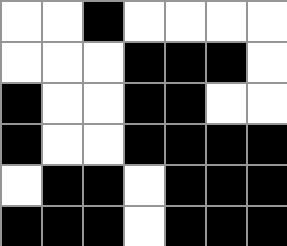[["white", "white", "black", "white", "white", "white", "white"], ["white", "white", "white", "black", "black", "black", "white"], ["black", "white", "white", "black", "black", "white", "white"], ["black", "white", "white", "black", "black", "black", "black"], ["white", "black", "black", "white", "black", "black", "black"], ["black", "black", "black", "white", "black", "black", "black"]]